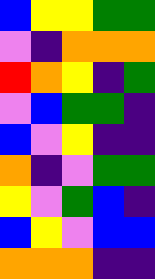[["blue", "yellow", "yellow", "green", "green"], ["violet", "indigo", "orange", "orange", "orange"], ["red", "orange", "yellow", "indigo", "green"], ["violet", "blue", "green", "green", "indigo"], ["blue", "violet", "yellow", "indigo", "indigo"], ["orange", "indigo", "violet", "green", "green"], ["yellow", "violet", "green", "blue", "indigo"], ["blue", "yellow", "violet", "blue", "blue"], ["orange", "orange", "orange", "indigo", "indigo"]]